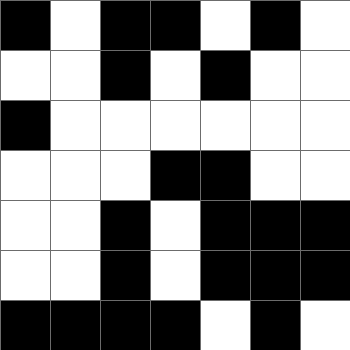[["black", "white", "black", "black", "white", "black", "white"], ["white", "white", "black", "white", "black", "white", "white"], ["black", "white", "white", "white", "white", "white", "white"], ["white", "white", "white", "black", "black", "white", "white"], ["white", "white", "black", "white", "black", "black", "black"], ["white", "white", "black", "white", "black", "black", "black"], ["black", "black", "black", "black", "white", "black", "white"]]